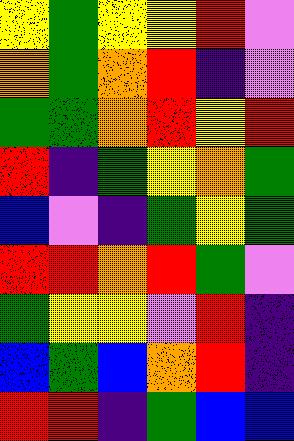[["yellow", "green", "yellow", "yellow", "red", "violet"], ["orange", "green", "orange", "red", "indigo", "violet"], ["green", "green", "orange", "red", "yellow", "red"], ["red", "indigo", "green", "yellow", "orange", "green"], ["blue", "violet", "indigo", "green", "yellow", "green"], ["red", "red", "orange", "red", "green", "violet"], ["green", "yellow", "yellow", "violet", "red", "indigo"], ["blue", "green", "blue", "orange", "red", "indigo"], ["red", "red", "indigo", "green", "blue", "blue"]]